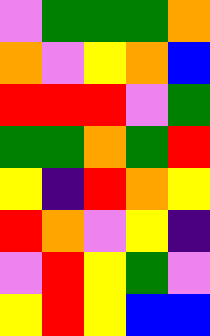[["violet", "green", "green", "green", "orange"], ["orange", "violet", "yellow", "orange", "blue"], ["red", "red", "red", "violet", "green"], ["green", "green", "orange", "green", "red"], ["yellow", "indigo", "red", "orange", "yellow"], ["red", "orange", "violet", "yellow", "indigo"], ["violet", "red", "yellow", "green", "violet"], ["yellow", "red", "yellow", "blue", "blue"]]